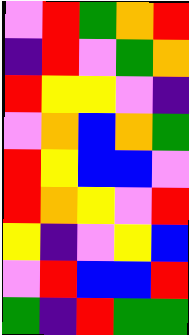[["violet", "red", "green", "orange", "red"], ["indigo", "red", "violet", "green", "orange"], ["red", "yellow", "yellow", "violet", "indigo"], ["violet", "orange", "blue", "orange", "green"], ["red", "yellow", "blue", "blue", "violet"], ["red", "orange", "yellow", "violet", "red"], ["yellow", "indigo", "violet", "yellow", "blue"], ["violet", "red", "blue", "blue", "red"], ["green", "indigo", "red", "green", "green"]]